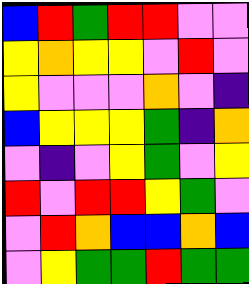[["blue", "red", "green", "red", "red", "violet", "violet"], ["yellow", "orange", "yellow", "yellow", "violet", "red", "violet"], ["yellow", "violet", "violet", "violet", "orange", "violet", "indigo"], ["blue", "yellow", "yellow", "yellow", "green", "indigo", "orange"], ["violet", "indigo", "violet", "yellow", "green", "violet", "yellow"], ["red", "violet", "red", "red", "yellow", "green", "violet"], ["violet", "red", "orange", "blue", "blue", "orange", "blue"], ["violet", "yellow", "green", "green", "red", "green", "green"]]